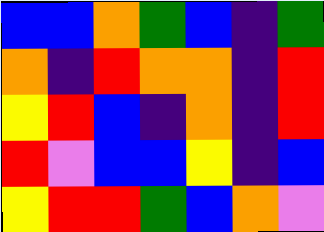[["blue", "blue", "orange", "green", "blue", "indigo", "green"], ["orange", "indigo", "red", "orange", "orange", "indigo", "red"], ["yellow", "red", "blue", "indigo", "orange", "indigo", "red"], ["red", "violet", "blue", "blue", "yellow", "indigo", "blue"], ["yellow", "red", "red", "green", "blue", "orange", "violet"]]